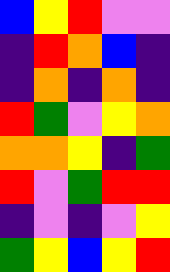[["blue", "yellow", "red", "violet", "violet"], ["indigo", "red", "orange", "blue", "indigo"], ["indigo", "orange", "indigo", "orange", "indigo"], ["red", "green", "violet", "yellow", "orange"], ["orange", "orange", "yellow", "indigo", "green"], ["red", "violet", "green", "red", "red"], ["indigo", "violet", "indigo", "violet", "yellow"], ["green", "yellow", "blue", "yellow", "red"]]